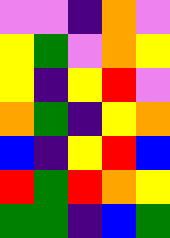[["violet", "violet", "indigo", "orange", "violet"], ["yellow", "green", "violet", "orange", "yellow"], ["yellow", "indigo", "yellow", "red", "violet"], ["orange", "green", "indigo", "yellow", "orange"], ["blue", "indigo", "yellow", "red", "blue"], ["red", "green", "red", "orange", "yellow"], ["green", "green", "indigo", "blue", "green"]]